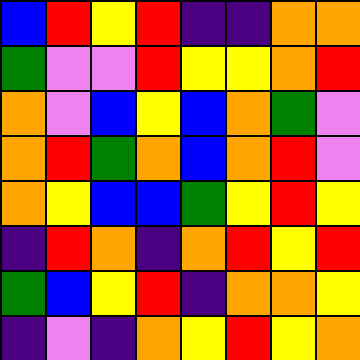[["blue", "red", "yellow", "red", "indigo", "indigo", "orange", "orange"], ["green", "violet", "violet", "red", "yellow", "yellow", "orange", "red"], ["orange", "violet", "blue", "yellow", "blue", "orange", "green", "violet"], ["orange", "red", "green", "orange", "blue", "orange", "red", "violet"], ["orange", "yellow", "blue", "blue", "green", "yellow", "red", "yellow"], ["indigo", "red", "orange", "indigo", "orange", "red", "yellow", "red"], ["green", "blue", "yellow", "red", "indigo", "orange", "orange", "yellow"], ["indigo", "violet", "indigo", "orange", "yellow", "red", "yellow", "orange"]]